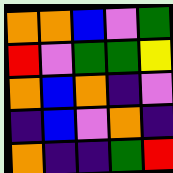[["orange", "orange", "blue", "violet", "green"], ["red", "violet", "green", "green", "yellow"], ["orange", "blue", "orange", "indigo", "violet"], ["indigo", "blue", "violet", "orange", "indigo"], ["orange", "indigo", "indigo", "green", "red"]]